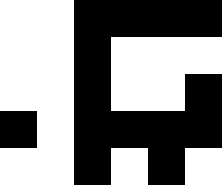[["white", "white", "black", "black", "black", "black"], ["white", "white", "black", "white", "white", "white"], ["white", "white", "black", "white", "white", "black"], ["black", "white", "black", "black", "black", "black"], ["white", "white", "black", "white", "black", "white"]]